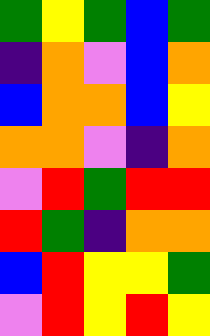[["green", "yellow", "green", "blue", "green"], ["indigo", "orange", "violet", "blue", "orange"], ["blue", "orange", "orange", "blue", "yellow"], ["orange", "orange", "violet", "indigo", "orange"], ["violet", "red", "green", "red", "red"], ["red", "green", "indigo", "orange", "orange"], ["blue", "red", "yellow", "yellow", "green"], ["violet", "red", "yellow", "red", "yellow"]]